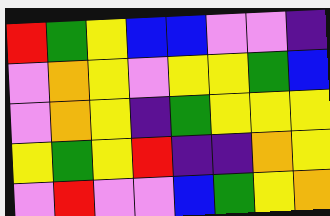[["red", "green", "yellow", "blue", "blue", "violet", "violet", "indigo"], ["violet", "orange", "yellow", "violet", "yellow", "yellow", "green", "blue"], ["violet", "orange", "yellow", "indigo", "green", "yellow", "yellow", "yellow"], ["yellow", "green", "yellow", "red", "indigo", "indigo", "orange", "yellow"], ["violet", "red", "violet", "violet", "blue", "green", "yellow", "orange"]]